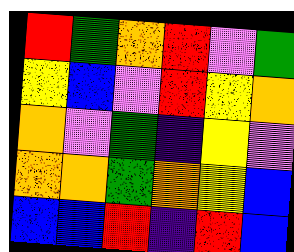[["red", "green", "orange", "red", "violet", "green"], ["yellow", "blue", "violet", "red", "yellow", "orange"], ["orange", "violet", "green", "indigo", "yellow", "violet"], ["orange", "orange", "green", "orange", "yellow", "blue"], ["blue", "blue", "red", "indigo", "red", "blue"]]